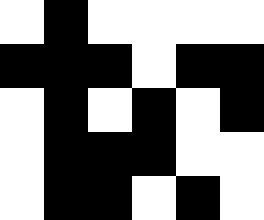[["white", "black", "white", "white", "white", "white"], ["black", "black", "black", "white", "black", "black"], ["white", "black", "white", "black", "white", "black"], ["white", "black", "black", "black", "white", "white"], ["white", "black", "black", "white", "black", "white"]]